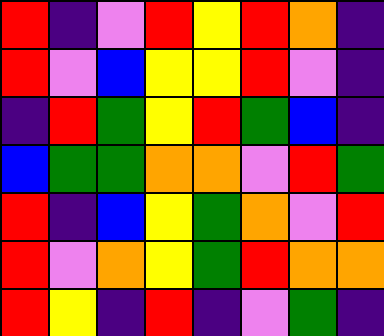[["red", "indigo", "violet", "red", "yellow", "red", "orange", "indigo"], ["red", "violet", "blue", "yellow", "yellow", "red", "violet", "indigo"], ["indigo", "red", "green", "yellow", "red", "green", "blue", "indigo"], ["blue", "green", "green", "orange", "orange", "violet", "red", "green"], ["red", "indigo", "blue", "yellow", "green", "orange", "violet", "red"], ["red", "violet", "orange", "yellow", "green", "red", "orange", "orange"], ["red", "yellow", "indigo", "red", "indigo", "violet", "green", "indigo"]]